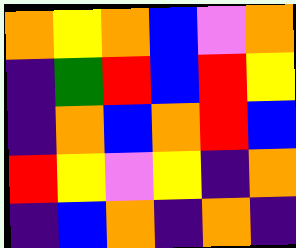[["orange", "yellow", "orange", "blue", "violet", "orange"], ["indigo", "green", "red", "blue", "red", "yellow"], ["indigo", "orange", "blue", "orange", "red", "blue"], ["red", "yellow", "violet", "yellow", "indigo", "orange"], ["indigo", "blue", "orange", "indigo", "orange", "indigo"]]